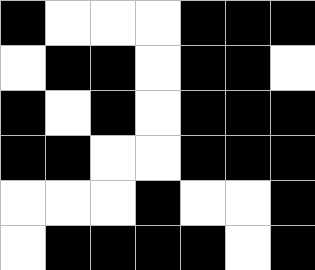[["black", "white", "white", "white", "black", "black", "black"], ["white", "black", "black", "white", "black", "black", "white"], ["black", "white", "black", "white", "black", "black", "black"], ["black", "black", "white", "white", "black", "black", "black"], ["white", "white", "white", "black", "white", "white", "black"], ["white", "black", "black", "black", "black", "white", "black"]]